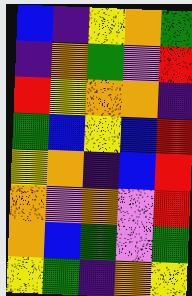[["blue", "indigo", "yellow", "orange", "green"], ["indigo", "orange", "green", "violet", "red"], ["red", "yellow", "orange", "orange", "indigo"], ["green", "blue", "yellow", "blue", "red"], ["yellow", "orange", "indigo", "blue", "red"], ["orange", "violet", "orange", "violet", "red"], ["orange", "blue", "green", "violet", "green"], ["yellow", "green", "indigo", "orange", "yellow"]]